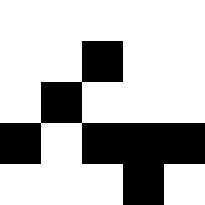[["white", "white", "white", "white", "white"], ["white", "white", "black", "white", "white"], ["white", "black", "white", "white", "white"], ["black", "white", "black", "black", "black"], ["white", "white", "white", "black", "white"]]